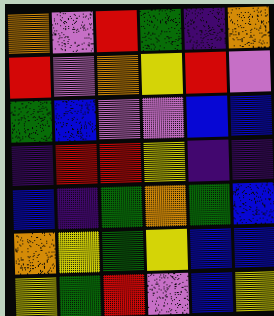[["orange", "violet", "red", "green", "indigo", "orange"], ["red", "violet", "orange", "yellow", "red", "violet"], ["green", "blue", "violet", "violet", "blue", "blue"], ["indigo", "red", "red", "yellow", "indigo", "indigo"], ["blue", "indigo", "green", "orange", "green", "blue"], ["orange", "yellow", "green", "yellow", "blue", "blue"], ["yellow", "green", "red", "violet", "blue", "yellow"]]